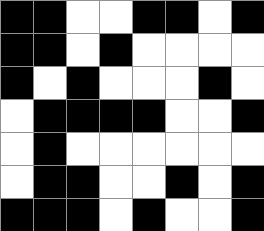[["black", "black", "white", "white", "black", "black", "white", "black"], ["black", "black", "white", "black", "white", "white", "white", "white"], ["black", "white", "black", "white", "white", "white", "black", "white"], ["white", "black", "black", "black", "black", "white", "white", "black"], ["white", "black", "white", "white", "white", "white", "white", "white"], ["white", "black", "black", "white", "white", "black", "white", "black"], ["black", "black", "black", "white", "black", "white", "white", "black"]]